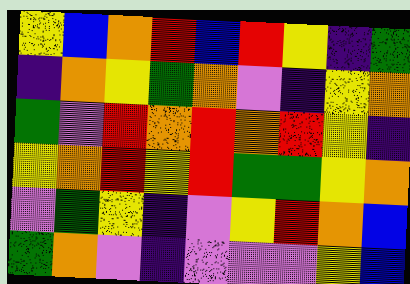[["yellow", "blue", "orange", "red", "blue", "red", "yellow", "indigo", "green"], ["indigo", "orange", "yellow", "green", "orange", "violet", "indigo", "yellow", "orange"], ["green", "violet", "red", "orange", "red", "orange", "red", "yellow", "indigo"], ["yellow", "orange", "red", "yellow", "red", "green", "green", "yellow", "orange"], ["violet", "green", "yellow", "indigo", "violet", "yellow", "red", "orange", "blue"], ["green", "orange", "violet", "indigo", "violet", "violet", "violet", "yellow", "blue"]]